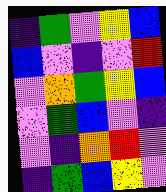[["indigo", "green", "violet", "yellow", "blue"], ["blue", "violet", "indigo", "violet", "red"], ["violet", "orange", "green", "yellow", "blue"], ["violet", "green", "blue", "violet", "indigo"], ["violet", "indigo", "orange", "red", "violet"], ["indigo", "green", "blue", "yellow", "violet"]]